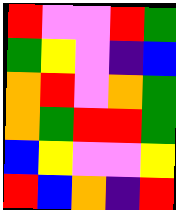[["red", "violet", "violet", "red", "green"], ["green", "yellow", "violet", "indigo", "blue"], ["orange", "red", "violet", "orange", "green"], ["orange", "green", "red", "red", "green"], ["blue", "yellow", "violet", "violet", "yellow"], ["red", "blue", "orange", "indigo", "red"]]